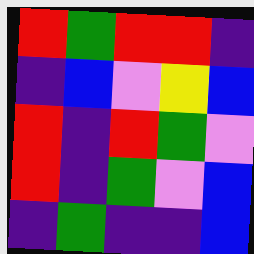[["red", "green", "red", "red", "indigo"], ["indigo", "blue", "violet", "yellow", "blue"], ["red", "indigo", "red", "green", "violet"], ["red", "indigo", "green", "violet", "blue"], ["indigo", "green", "indigo", "indigo", "blue"]]